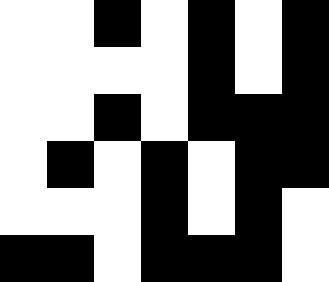[["white", "white", "black", "white", "black", "white", "black"], ["white", "white", "white", "white", "black", "white", "black"], ["white", "white", "black", "white", "black", "black", "black"], ["white", "black", "white", "black", "white", "black", "black"], ["white", "white", "white", "black", "white", "black", "white"], ["black", "black", "white", "black", "black", "black", "white"]]